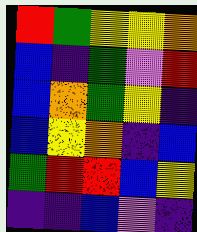[["red", "green", "yellow", "yellow", "orange"], ["blue", "indigo", "green", "violet", "red"], ["blue", "orange", "green", "yellow", "indigo"], ["blue", "yellow", "orange", "indigo", "blue"], ["green", "red", "red", "blue", "yellow"], ["indigo", "indigo", "blue", "violet", "indigo"]]